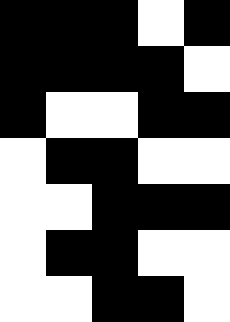[["black", "black", "black", "white", "black"], ["black", "black", "black", "black", "white"], ["black", "white", "white", "black", "black"], ["white", "black", "black", "white", "white"], ["white", "white", "black", "black", "black"], ["white", "black", "black", "white", "white"], ["white", "white", "black", "black", "white"]]